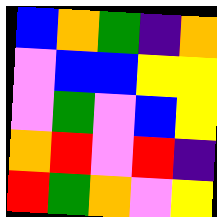[["blue", "orange", "green", "indigo", "orange"], ["violet", "blue", "blue", "yellow", "yellow"], ["violet", "green", "violet", "blue", "yellow"], ["orange", "red", "violet", "red", "indigo"], ["red", "green", "orange", "violet", "yellow"]]